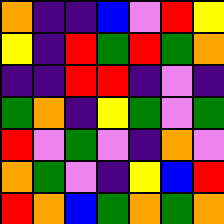[["orange", "indigo", "indigo", "blue", "violet", "red", "yellow"], ["yellow", "indigo", "red", "green", "red", "green", "orange"], ["indigo", "indigo", "red", "red", "indigo", "violet", "indigo"], ["green", "orange", "indigo", "yellow", "green", "violet", "green"], ["red", "violet", "green", "violet", "indigo", "orange", "violet"], ["orange", "green", "violet", "indigo", "yellow", "blue", "red"], ["red", "orange", "blue", "green", "orange", "green", "orange"]]